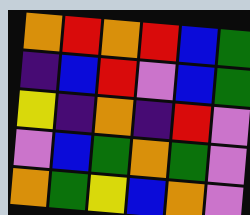[["orange", "red", "orange", "red", "blue", "green"], ["indigo", "blue", "red", "violet", "blue", "green"], ["yellow", "indigo", "orange", "indigo", "red", "violet"], ["violet", "blue", "green", "orange", "green", "violet"], ["orange", "green", "yellow", "blue", "orange", "violet"]]